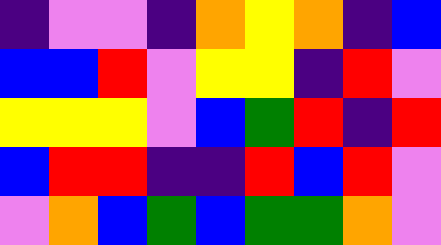[["indigo", "violet", "violet", "indigo", "orange", "yellow", "orange", "indigo", "blue"], ["blue", "blue", "red", "violet", "yellow", "yellow", "indigo", "red", "violet"], ["yellow", "yellow", "yellow", "violet", "blue", "green", "red", "indigo", "red"], ["blue", "red", "red", "indigo", "indigo", "red", "blue", "red", "violet"], ["violet", "orange", "blue", "green", "blue", "green", "green", "orange", "violet"]]